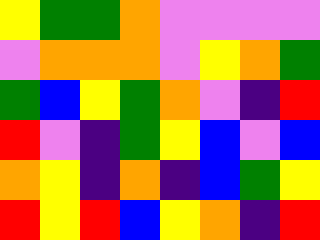[["yellow", "green", "green", "orange", "violet", "violet", "violet", "violet"], ["violet", "orange", "orange", "orange", "violet", "yellow", "orange", "green"], ["green", "blue", "yellow", "green", "orange", "violet", "indigo", "red"], ["red", "violet", "indigo", "green", "yellow", "blue", "violet", "blue"], ["orange", "yellow", "indigo", "orange", "indigo", "blue", "green", "yellow"], ["red", "yellow", "red", "blue", "yellow", "orange", "indigo", "red"]]